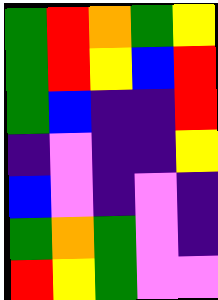[["green", "red", "orange", "green", "yellow"], ["green", "red", "yellow", "blue", "red"], ["green", "blue", "indigo", "indigo", "red"], ["indigo", "violet", "indigo", "indigo", "yellow"], ["blue", "violet", "indigo", "violet", "indigo"], ["green", "orange", "green", "violet", "indigo"], ["red", "yellow", "green", "violet", "violet"]]